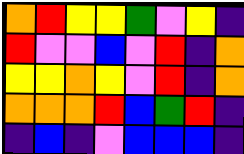[["orange", "red", "yellow", "yellow", "green", "violet", "yellow", "indigo"], ["red", "violet", "violet", "blue", "violet", "red", "indigo", "orange"], ["yellow", "yellow", "orange", "yellow", "violet", "red", "indigo", "orange"], ["orange", "orange", "orange", "red", "blue", "green", "red", "indigo"], ["indigo", "blue", "indigo", "violet", "blue", "blue", "blue", "indigo"]]